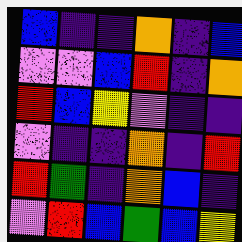[["blue", "indigo", "indigo", "orange", "indigo", "blue"], ["violet", "violet", "blue", "red", "indigo", "orange"], ["red", "blue", "yellow", "violet", "indigo", "indigo"], ["violet", "indigo", "indigo", "orange", "indigo", "red"], ["red", "green", "indigo", "orange", "blue", "indigo"], ["violet", "red", "blue", "green", "blue", "yellow"]]